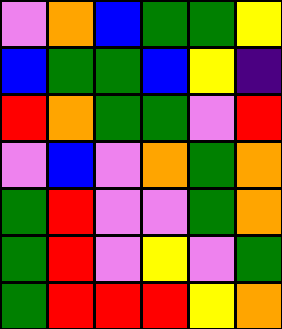[["violet", "orange", "blue", "green", "green", "yellow"], ["blue", "green", "green", "blue", "yellow", "indigo"], ["red", "orange", "green", "green", "violet", "red"], ["violet", "blue", "violet", "orange", "green", "orange"], ["green", "red", "violet", "violet", "green", "orange"], ["green", "red", "violet", "yellow", "violet", "green"], ["green", "red", "red", "red", "yellow", "orange"]]